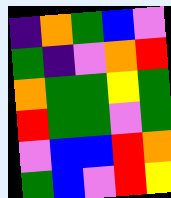[["indigo", "orange", "green", "blue", "violet"], ["green", "indigo", "violet", "orange", "red"], ["orange", "green", "green", "yellow", "green"], ["red", "green", "green", "violet", "green"], ["violet", "blue", "blue", "red", "orange"], ["green", "blue", "violet", "red", "yellow"]]